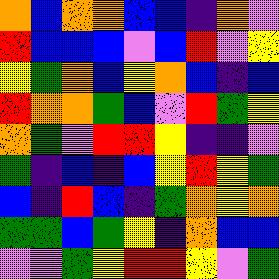[["orange", "blue", "orange", "orange", "blue", "blue", "indigo", "orange", "violet"], ["red", "blue", "blue", "blue", "violet", "blue", "red", "violet", "yellow"], ["yellow", "green", "orange", "blue", "yellow", "orange", "blue", "indigo", "blue"], ["red", "orange", "orange", "green", "blue", "violet", "red", "green", "yellow"], ["orange", "green", "violet", "red", "red", "yellow", "indigo", "indigo", "violet"], ["green", "indigo", "blue", "indigo", "blue", "yellow", "red", "yellow", "green"], ["blue", "indigo", "red", "blue", "indigo", "green", "orange", "yellow", "orange"], ["green", "green", "blue", "green", "yellow", "indigo", "orange", "blue", "blue"], ["violet", "violet", "green", "yellow", "red", "red", "yellow", "violet", "green"]]